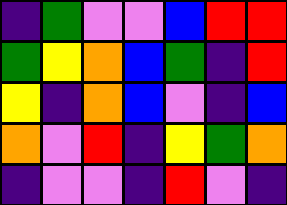[["indigo", "green", "violet", "violet", "blue", "red", "red"], ["green", "yellow", "orange", "blue", "green", "indigo", "red"], ["yellow", "indigo", "orange", "blue", "violet", "indigo", "blue"], ["orange", "violet", "red", "indigo", "yellow", "green", "orange"], ["indigo", "violet", "violet", "indigo", "red", "violet", "indigo"]]